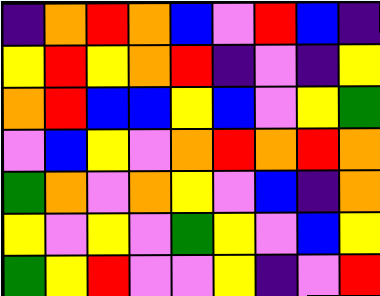[["indigo", "orange", "red", "orange", "blue", "violet", "red", "blue", "indigo"], ["yellow", "red", "yellow", "orange", "red", "indigo", "violet", "indigo", "yellow"], ["orange", "red", "blue", "blue", "yellow", "blue", "violet", "yellow", "green"], ["violet", "blue", "yellow", "violet", "orange", "red", "orange", "red", "orange"], ["green", "orange", "violet", "orange", "yellow", "violet", "blue", "indigo", "orange"], ["yellow", "violet", "yellow", "violet", "green", "yellow", "violet", "blue", "yellow"], ["green", "yellow", "red", "violet", "violet", "yellow", "indigo", "violet", "red"]]